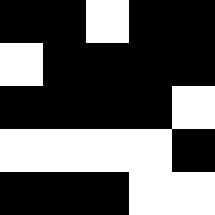[["black", "black", "white", "black", "black"], ["white", "black", "black", "black", "black"], ["black", "black", "black", "black", "white"], ["white", "white", "white", "white", "black"], ["black", "black", "black", "white", "white"]]